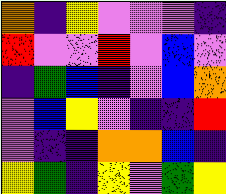[["orange", "indigo", "yellow", "violet", "violet", "violet", "indigo"], ["red", "violet", "violet", "red", "violet", "blue", "violet"], ["indigo", "green", "blue", "indigo", "violet", "blue", "orange"], ["violet", "blue", "yellow", "violet", "indigo", "indigo", "red"], ["violet", "indigo", "indigo", "orange", "orange", "blue", "indigo"], ["yellow", "green", "indigo", "yellow", "violet", "green", "yellow"]]